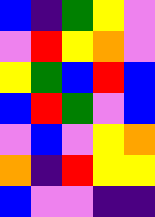[["blue", "indigo", "green", "yellow", "violet"], ["violet", "red", "yellow", "orange", "violet"], ["yellow", "green", "blue", "red", "blue"], ["blue", "red", "green", "violet", "blue"], ["violet", "blue", "violet", "yellow", "orange"], ["orange", "indigo", "red", "yellow", "yellow"], ["blue", "violet", "violet", "indigo", "indigo"]]